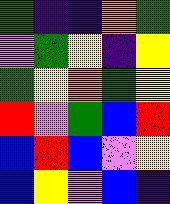[["green", "indigo", "indigo", "orange", "green"], ["violet", "green", "yellow", "indigo", "yellow"], ["green", "yellow", "orange", "green", "yellow"], ["red", "violet", "green", "blue", "red"], ["blue", "red", "blue", "violet", "yellow"], ["blue", "yellow", "violet", "blue", "indigo"]]